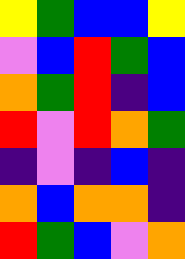[["yellow", "green", "blue", "blue", "yellow"], ["violet", "blue", "red", "green", "blue"], ["orange", "green", "red", "indigo", "blue"], ["red", "violet", "red", "orange", "green"], ["indigo", "violet", "indigo", "blue", "indigo"], ["orange", "blue", "orange", "orange", "indigo"], ["red", "green", "blue", "violet", "orange"]]